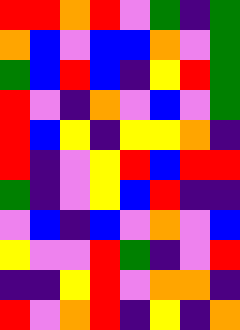[["red", "red", "orange", "red", "violet", "green", "indigo", "green"], ["orange", "blue", "violet", "blue", "blue", "orange", "violet", "green"], ["green", "blue", "red", "blue", "indigo", "yellow", "red", "green"], ["red", "violet", "indigo", "orange", "violet", "blue", "violet", "green"], ["red", "blue", "yellow", "indigo", "yellow", "yellow", "orange", "indigo"], ["red", "indigo", "violet", "yellow", "red", "blue", "red", "red"], ["green", "indigo", "violet", "yellow", "blue", "red", "indigo", "indigo"], ["violet", "blue", "indigo", "blue", "violet", "orange", "violet", "blue"], ["yellow", "violet", "violet", "red", "green", "indigo", "violet", "red"], ["indigo", "indigo", "yellow", "red", "violet", "orange", "orange", "indigo"], ["red", "violet", "orange", "red", "indigo", "yellow", "indigo", "orange"]]